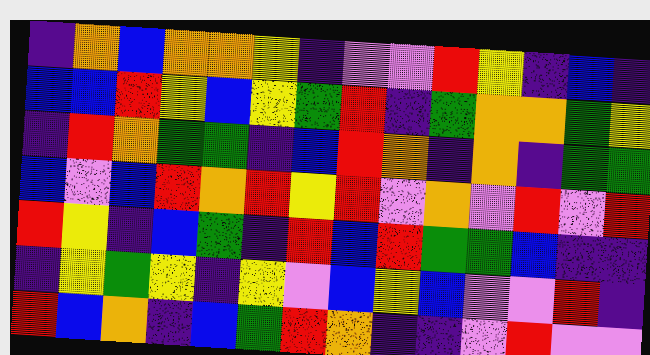[["indigo", "orange", "blue", "orange", "orange", "yellow", "indigo", "violet", "violet", "red", "yellow", "indigo", "blue", "indigo"], ["blue", "blue", "red", "yellow", "blue", "yellow", "green", "red", "indigo", "green", "orange", "orange", "green", "yellow"], ["indigo", "red", "orange", "green", "green", "indigo", "blue", "red", "orange", "indigo", "orange", "indigo", "green", "green"], ["blue", "violet", "blue", "red", "orange", "red", "yellow", "red", "violet", "orange", "violet", "red", "violet", "red"], ["red", "yellow", "indigo", "blue", "green", "indigo", "red", "blue", "red", "green", "green", "blue", "indigo", "indigo"], ["indigo", "yellow", "green", "yellow", "indigo", "yellow", "violet", "blue", "yellow", "blue", "violet", "violet", "red", "indigo"], ["red", "blue", "orange", "indigo", "blue", "green", "red", "orange", "indigo", "indigo", "violet", "red", "violet", "violet"]]